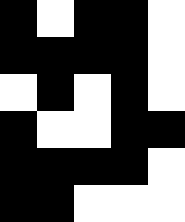[["black", "white", "black", "black", "white"], ["black", "black", "black", "black", "white"], ["white", "black", "white", "black", "white"], ["black", "white", "white", "black", "black"], ["black", "black", "black", "black", "white"], ["black", "black", "white", "white", "white"]]